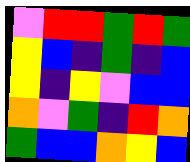[["violet", "red", "red", "green", "red", "green"], ["yellow", "blue", "indigo", "green", "indigo", "blue"], ["yellow", "indigo", "yellow", "violet", "blue", "blue"], ["orange", "violet", "green", "indigo", "red", "orange"], ["green", "blue", "blue", "orange", "yellow", "blue"]]